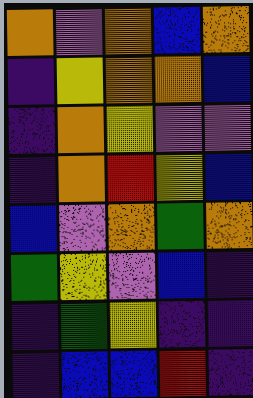[["orange", "violet", "orange", "blue", "orange"], ["indigo", "yellow", "orange", "orange", "blue"], ["indigo", "orange", "yellow", "violet", "violet"], ["indigo", "orange", "red", "yellow", "blue"], ["blue", "violet", "orange", "green", "orange"], ["green", "yellow", "violet", "blue", "indigo"], ["indigo", "green", "yellow", "indigo", "indigo"], ["indigo", "blue", "blue", "red", "indigo"]]